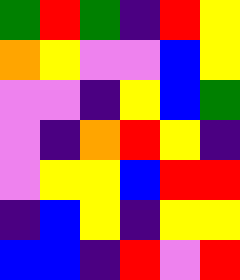[["green", "red", "green", "indigo", "red", "yellow"], ["orange", "yellow", "violet", "violet", "blue", "yellow"], ["violet", "violet", "indigo", "yellow", "blue", "green"], ["violet", "indigo", "orange", "red", "yellow", "indigo"], ["violet", "yellow", "yellow", "blue", "red", "red"], ["indigo", "blue", "yellow", "indigo", "yellow", "yellow"], ["blue", "blue", "indigo", "red", "violet", "red"]]